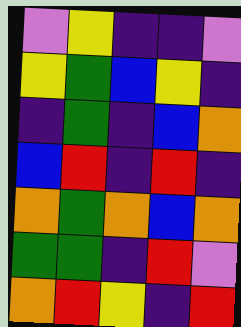[["violet", "yellow", "indigo", "indigo", "violet"], ["yellow", "green", "blue", "yellow", "indigo"], ["indigo", "green", "indigo", "blue", "orange"], ["blue", "red", "indigo", "red", "indigo"], ["orange", "green", "orange", "blue", "orange"], ["green", "green", "indigo", "red", "violet"], ["orange", "red", "yellow", "indigo", "red"]]